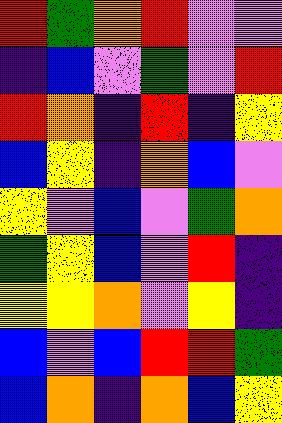[["red", "green", "orange", "red", "violet", "violet"], ["indigo", "blue", "violet", "green", "violet", "red"], ["red", "orange", "indigo", "red", "indigo", "yellow"], ["blue", "yellow", "indigo", "orange", "blue", "violet"], ["yellow", "violet", "blue", "violet", "green", "orange"], ["green", "yellow", "blue", "violet", "red", "indigo"], ["yellow", "yellow", "orange", "violet", "yellow", "indigo"], ["blue", "violet", "blue", "red", "red", "green"], ["blue", "orange", "indigo", "orange", "blue", "yellow"]]